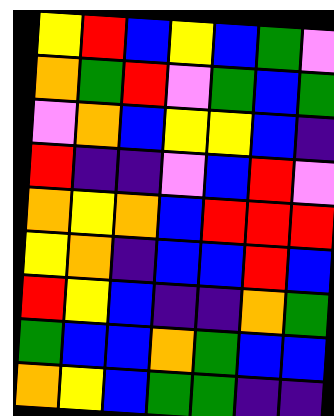[["yellow", "red", "blue", "yellow", "blue", "green", "violet"], ["orange", "green", "red", "violet", "green", "blue", "green"], ["violet", "orange", "blue", "yellow", "yellow", "blue", "indigo"], ["red", "indigo", "indigo", "violet", "blue", "red", "violet"], ["orange", "yellow", "orange", "blue", "red", "red", "red"], ["yellow", "orange", "indigo", "blue", "blue", "red", "blue"], ["red", "yellow", "blue", "indigo", "indigo", "orange", "green"], ["green", "blue", "blue", "orange", "green", "blue", "blue"], ["orange", "yellow", "blue", "green", "green", "indigo", "indigo"]]